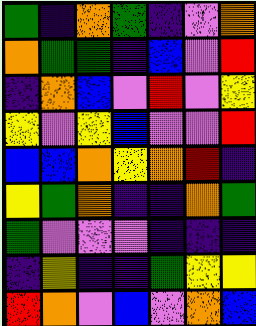[["green", "indigo", "orange", "green", "indigo", "violet", "orange"], ["orange", "green", "green", "indigo", "blue", "violet", "red"], ["indigo", "orange", "blue", "violet", "red", "violet", "yellow"], ["yellow", "violet", "yellow", "blue", "violet", "violet", "red"], ["blue", "blue", "orange", "yellow", "orange", "red", "indigo"], ["yellow", "green", "orange", "indigo", "indigo", "orange", "green"], ["green", "violet", "violet", "violet", "indigo", "indigo", "indigo"], ["indigo", "yellow", "indigo", "indigo", "green", "yellow", "yellow"], ["red", "orange", "violet", "blue", "violet", "orange", "blue"]]